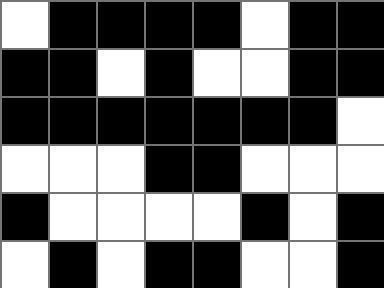[["white", "black", "black", "black", "black", "white", "black", "black"], ["black", "black", "white", "black", "white", "white", "black", "black"], ["black", "black", "black", "black", "black", "black", "black", "white"], ["white", "white", "white", "black", "black", "white", "white", "white"], ["black", "white", "white", "white", "white", "black", "white", "black"], ["white", "black", "white", "black", "black", "white", "white", "black"]]